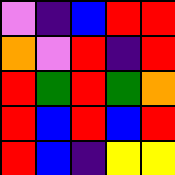[["violet", "indigo", "blue", "red", "red"], ["orange", "violet", "red", "indigo", "red"], ["red", "green", "red", "green", "orange"], ["red", "blue", "red", "blue", "red"], ["red", "blue", "indigo", "yellow", "yellow"]]